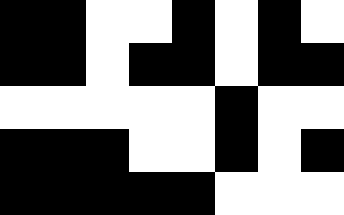[["black", "black", "white", "white", "black", "white", "black", "white"], ["black", "black", "white", "black", "black", "white", "black", "black"], ["white", "white", "white", "white", "white", "black", "white", "white"], ["black", "black", "black", "white", "white", "black", "white", "black"], ["black", "black", "black", "black", "black", "white", "white", "white"]]